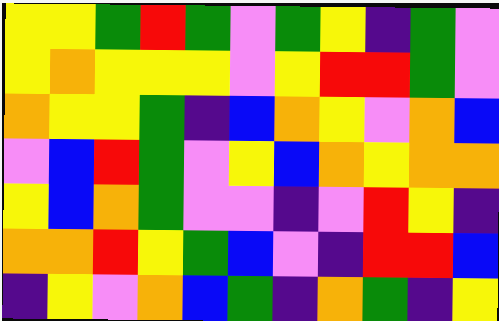[["yellow", "yellow", "green", "red", "green", "violet", "green", "yellow", "indigo", "green", "violet"], ["yellow", "orange", "yellow", "yellow", "yellow", "violet", "yellow", "red", "red", "green", "violet"], ["orange", "yellow", "yellow", "green", "indigo", "blue", "orange", "yellow", "violet", "orange", "blue"], ["violet", "blue", "red", "green", "violet", "yellow", "blue", "orange", "yellow", "orange", "orange"], ["yellow", "blue", "orange", "green", "violet", "violet", "indigo", "violet", "red", "yellow", "indigo"], ["orange", "orange", "red", "yellow", "green", "blue", "violet", "indigo", "red", "red", "blue"], ["indigo", "yellow", "violet", "orange", "blue", "green", "indigo", "orange", "green", "indigo", "yellow"]]